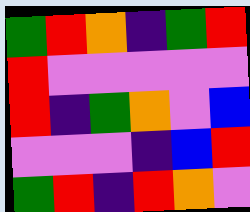[["green", "red", "orange", "indigo", "green", "red"], ["red", "violet", "violet", "violet", "violet", "violet"], ["red", "indigo", "green", "orange", "violet", "blue"], ["violet", "violet", "violet", "indigo", "blue", "red"], ["green", "red", "indigo", "red", "orange", "violet"]]